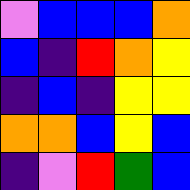[["violet", "blue", "blue", "blue", "orange"], ["blue", "indigo", "red", "orange", "yellow"], ["indigo", "blue", "indigo", "yellow", "yellow"], ["orange", "orange", "blue", "yellow", "blue"], ["indigo", "violet", "red", "green", "blue"]]